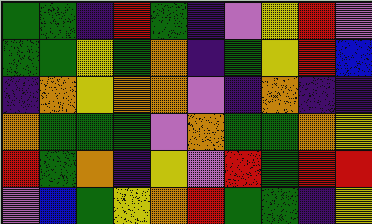[["green", "green", "indigo", "red", "green", "indigo", "violet", "yellow", "red", "violet"], ["green", "green", "yellow", "green", "orange", "indigo", "green", "yellow", "red", "blue"], ["indigo", "orange", "yellow", "orange", "orange", "violet", "indigo", "orange", "indigo", "indigo"], ["orange", "green", "green", "green", "violet", "orange", "green", "green", "orange", "yellow"], ["red", "green", "orange", "indigo", "yellow", "violet", "red", "green", "red", "red"], ["violet", "blue", "green", "yellow", "orange", "red", "green", "green", "indigo", "yellow"]]